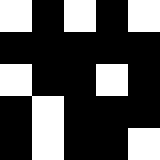[["white", "black", "white", "black", "white"], ["black", "black", "black", "black", "black"], ["white", "black", "black", "white", "black"], ["black", "white", "black", "black", "black"], ["black", "white", "black", "black", "white"]]